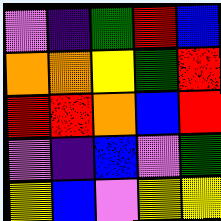[["violet", "indigo", "green", "red", "blue"], ["orange", "orange", "yellow", "green", "red"], ["red", "red", "orange", "blue", "red"], ["violet", "indigo", "blue", "violet", "green"], ["yellow", "blue", "violet", "yellow", "yellow"]]